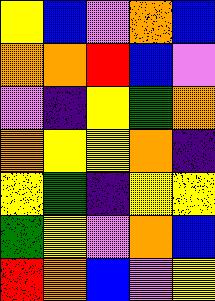[["yellow", "blue", "violet", "orange", "blue"], ["orange", "orange", "red", "blue", "violet"], ["violet", "indigo", "yellow", "green", "orange"], ["orange", "yellow", "yellow", "orange", "indigo"], ["yellow", "green", "indigo", "yellow", "yellow"], ["green", "yellow", "violet", "orange", "blue"], ["red", "orange", "blue", "violet", "yellow"]]